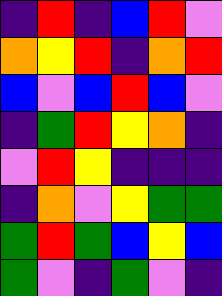[["indigo", "red", "indigo", "blue", "red", "violet"], ["orange", "yellow", "red", "indigo", "orange", "red"], ["blue", "violet", "blue", "red", "blue", "violet"], ["indigo", "green", "red", "yellow", "orange", "indigo"], ["violet", "red", "yellow", "indigo", "indigo", "indigo"], ["indigo", "orange", "violet", "yellow", "green", "green"], ["green", "red", "green", "blue", "yellow", "blue"], ["green", "violet", "indigo", "green", "violet", "indigo"]]